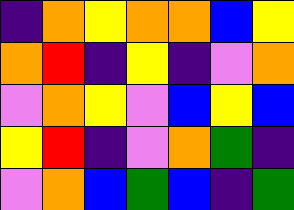[["indigo", "orange", "yellow", "orange", "orange", "blue", "yellow"], ["orange", "red", "indigo", "yellow", "indigo", "violet", "orange"], ["violet", "orange", "yellow", "violet", "blue", "yellow", "blue"], ["yellow", "red", "indigo", "violet", "orange", "green", "indigo"], ["violet", "orange", "blue", "green", "blue", "indigo", "green"]]